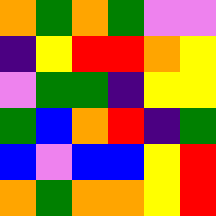[["orange", "green", "orange", "green", "violet", "violet"], ["indigo", "yellow", "red", "red", "orange", "yellow"], ["violet", "green", "green", "indigo", "yellow", "yellow"], ["green", "blue", "orange", "red", "indigo", "green"], ["blue", "violet", "blue", "blue", "yellow", "red"], ["orange", "green", "orange", "orange", "yellow", "red"]]